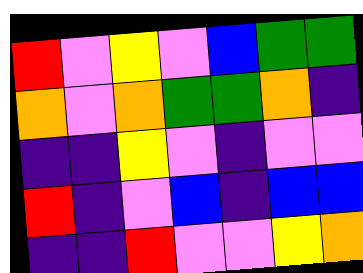[["red", "violet", "yellow", "violet", "blue", "green", "green"], ["orange", "violet", "orange", "green", "green", "orange", "indigo"], ["indigo", "indigo", "yellow", "violet", "indigo", "violet", "violet"], ["red", "indigo", "violet", "blue", "indigo", "blue", "blue"], ["indigo", "indigo", "red", "violet", "violet", "yellow", "orange"]]